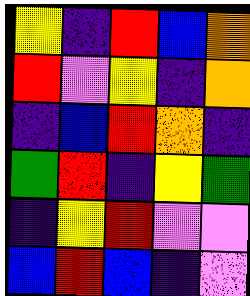[["yellow", "indigo", "red", "blue", "orange"], ["red", "violet", "yellow", "indigo", "orange"], ["indigo", "blue", "red", "orange", "indigo"], ["green", "red", "indigo", "yellow", "green"], ["indigo", "yellow", "red", "violet", "violet"], ["blue", "red", "blue", "indigo", "violet"]]